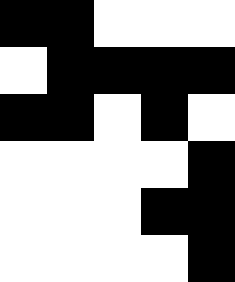[["black", "black", "white", "white", "white"], ["white", "black", "black", "black", "black"], ["black", "black", "white", "black", "white"], ["white", "white", "white", "white", "black"], ["white", "white", "white", "black", "black"], ["white", "white", "white", "white", "black"]]